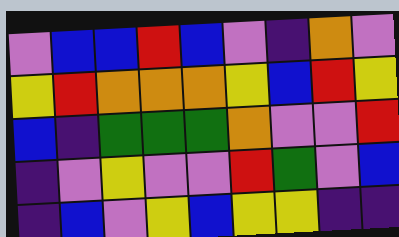[["violet", "blue", "blue", "red", "blue", "violet", "indigo", "orange", "violet"], ["yellow", "red", "orange", "orange", "orange", "yellow", "blue", "red", "yellow"], ["blue", "indigo", "green", "green", "green", "orange", "violet", "violet", "red"], ["indigo", "violet", "yellow", "violet", "violet", "red", "green", "violet", "blue"], ["indigo", "blue", "violet", "yellow", "blue", "yellow", "yellow", "indigo", "indigo"]]